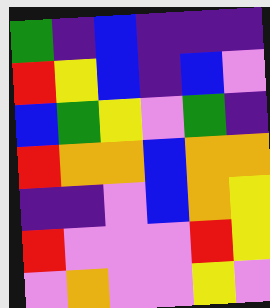[["green", "indigo", "blue", "indigo", "indigo", "indigo"], ["red", "yellow", "blue", "indigo", "blue", "violet"], ["blue", "green", "yellow", "violet", "green", "indigo"], ["red", "orange", "orange", "blue", "orange", "orange"], ["indigo", "indigo", "violet", "blue", "orange", "yellow"], ["red", "violet", "violet", "violet", "red", "yellow"], ["violet", "orange", "violet", "violet", "yellow", "violet"]]